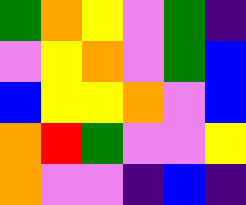[["green", "orange", "yellow", "violet", "green", "indigo"], ["violet", "yellow", "orange", "violet", "green", "blue"], ["blue", "yellow", "yellow", "orange", "violet", "blue"], ["orange", "red", "green", "violet", "violet", "yellow"], ["orange", "violet", "violet", "indigo", "blue", "indigo"]]